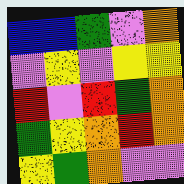[["blue", "blue", "green", "violet", "orange"], ["violet", "yellow", "violet", "yellow", "yellow"], ["red", "violet", "red", "green", "orange"], ["green", "yellow", "orange", "red", "orange"], ["yellow", "green", "orange", "violet", "violet"]]